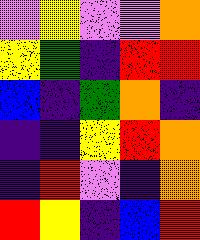[["violet", "yellow", "violet", "violet", "orange"], ["yellow", "green", "indigo", "red", "red"], ["blue", "indigo", "green", "orange", "indigo"], ["indigo", "indigo", "yellow", "red", "orange"], ["indigo", "red", "violet", "indigo", "orange"], ["red", "yellow", "indigo", "blue", "red"]]